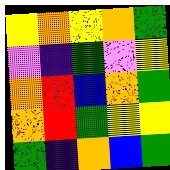[["yellow", "orange", "yellow", "orange", "green"], ["violet", "indigo", "green", "violet", "yellow"], ["orange", "red", "blue", "orange", "green"], ["orange", "red", "green", "yellow", "yellow"], ["green", "indigo", "orange", "blue", "green"]]